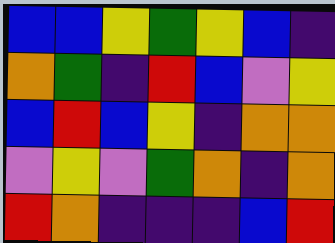[["blue", "blue", "yellow", "green", "yellow", "blue", "indigo"], ["orange", "green", "indigo", "red", "blue", "violet", "yellow"], ["blue", "red", "blue", "yellow", "indigo", "orange", "orange"], ["violet", "yellow", "violet", "green", "orange", "indigo", "orange"], ["red", "orange", "indigo", "indigo", "indigo", "blue", "red"]]